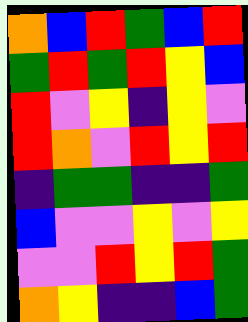[["orange", "blue", "red", "green", "blue", "red"], ["green", "red", "green", "red", "yellow", "blue"], ["red", "violet", "yellow", "indigo", "yellow", "violet"], ["red", "orange", "violet", "red", "yellow", "red"], ["indigo", "green", "green", "indigo", "indigo", "green"], ["blue", "violet", "violet", "yellow", "violet", "yellow"], ["violet", "violet", "red", "yellow", "red", "green"], ["orange", "yellow", "indigo", "indigo", "blue", "green"]]